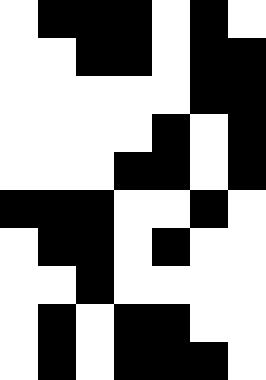[["white", "black", "black", "black", "white", "black", "white"], ["white", "white", "black", "black", "white", "black", "black"], ["white", "white", "white", "white", "white", "black", "black"], ["white", "white", "white", "white", "black", "white", "black"], ["white", "white", "white", "black", "black", "white", "black"], ["black", "black", "black", "white", "white", "black", "white"], ["white", "black", "black", "white", "black", "white", "white"], ["white", "white", "black", "white", "white", "white", "white"], ["white", "black", "white", "black", "black", "white", "white"], ["white", "black", "white", "black", "black", "black", "white"]]